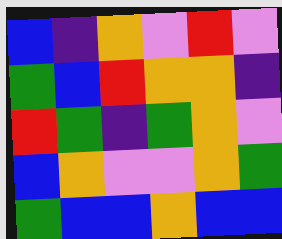[["blue", "indigo", "orange", "violet", "red", "violet"], ["green", "blue", "red", "orange", "orange", "indigo"], ["red", "green", "indigo", "green", "orange", "violet"], ["blue", "orange", "violet", "violet", "orange", "green"], ["green", "blue", "blue", "orange", "blue", "blue"]]